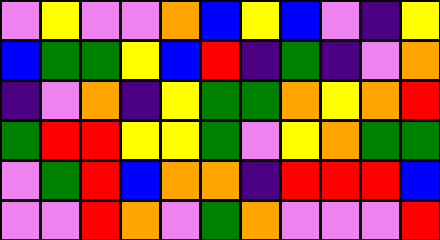[["violet", "yellow", "violet", "violet", "orange", "blue", "yellow", "blue", "violet", "indigo", "yellow"], ["blue", "green", "green", "yellow", "blue", "red", "indigo", "green", "indigo", "violet", "orange"], ["indigo", "violet", "orange", "indigo", "yellow", "green", "green", "orange", "yellow", "orange", "red"], ["green", "red", "red", "yellow", "yellow", "green", "violet", "yellow", "orange", "green", "green"], ["violet", "green", "red", "blue", "orange", "orange", "indigo", "red", "red", "red", "blue"], ["violet", "violet", "red", "orange", "violet", "green", "orange", "violet", "violet", "violet", "red"]]